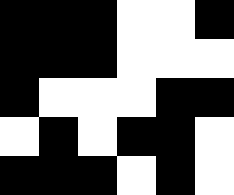[["black", "black", "black", "white", "white", "black"], ["black", "black", "black", "white", "white", "white"], ["black", "white", "white", "white", "black", "black"], ["white", "black", "white", "black", "black", "white"], ["black", "black", "black", "white", "black", "white"]]